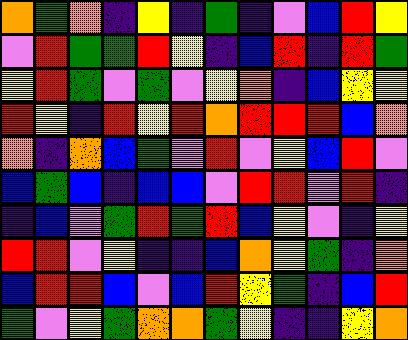[["orange", "green", "orange", "indigo", "yellow", "indigo", "green", "indigo", "violet", "blue", "red", "yellow"], ["violet", "red", "green", "green", "red", "yellow", "indigo", "blue", "red", "indigo", "red", "green"], ["yellow", "red", "green", "violet", "green", "violet", "yellow", "orange", "indigo", "blue", "yellow", "yellow"], ["red", "yellow", "indigo", "red", "yellow", "red", "orange", "red", "red", "red", "blue", "orange"], ["orange", "indigo", "orange", "blue", "green", "violet", "red", "violet", "yellow", "blue", "red", "violet"], ["blue", "green", "blue", "indigo", "blue", "blue", "violet", "red", "red", "violet", "red", "indigo"], ["indigo", "blue", "violet", "green", "red", "green", "red", "blue", "yellow", "violet", "indigo", "yellow"], ["red", "red", "violet", "yellow", "indigo", "indigo", "blue", "orange", "yellow", "green", "indigo", "orange"], ["blue", "red", "red", "blue", "violet", "blue", "red", "yellow", "green", "indigo", "blue", "red"], ["green", "violet", "yellow", "green", "orange", "orange", "green", "yellow", "indigo", "indigo", "yellow", "orange"]]